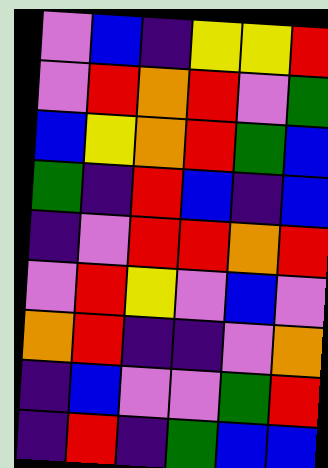[["violet", "blue", "indigo", "yellow", "yellow", "red"], ["violet", "red", "orange", "red", "violet", "green"], ["blue", "yellow", "orange", "red", "green", "blue"], ["green", "indigo", "red", "blue", "indigo", "blue"], ["indigo", "violet", "red", "red", "orange", "red"], ["violet", "red", "yellow", "violet", "blue", "violet"], ["orange", "red", "indigo", "indigo", "violet", "orange"], ["indigo", "blue", "violet", "violet", "green", "red"], ["indigo", "red", "indigo", "green", "blue", "blue"]]